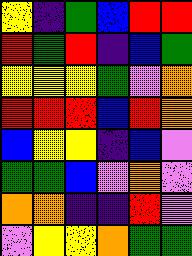[["yellow", "indigo", "green", "blue", "red", "red"], ["red", "green", "red", "indigo", "blue", "green"], ["yellow", "yellow", "yellow", "green", "violet", "orange"], ["red", "red", "red", "blue", "red", "orange"], ["blue", "yellow", "yellow", "indigo", "blue", "violet"], ["green", "green", "blue", "violet", "orange", "violet"], ["orange", "orange", "indigo", "indigo", "red", "violet"], ["violet", "yellow", "yellow", "orange", "green", "green"]]